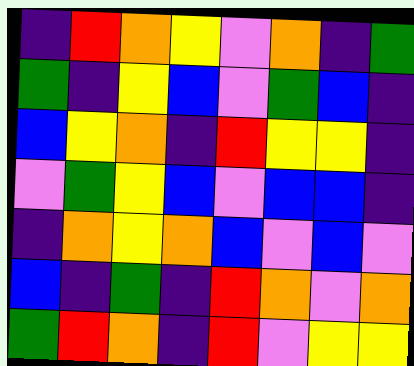[["indigo", "red", "orange", "yellow", "violet", "orange", "indigo", "green"], ["green", "indigo", "yellow", "blue", "violet", "green", "blue", "indigo"], ["blue", "yellow", "orange", "indigo", "red", "yellow", "yellow", "indigo"], ["violet", "green", "yellow", "blue", "violet", "blue", "blue", "indigo"], ["indigo", "orange", "yellow", "orange", "blue", "violet", "blue", "violet"], ["blue", "indigo", "green", "indigo", "red", "orange", "violet", "orange"], ["green", "red", "orange", "indigo", "red", "violet", "yellow", "yellow"]]